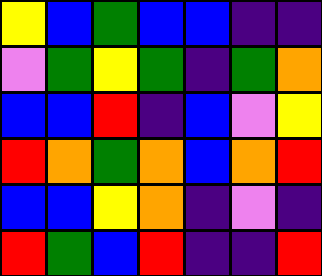[["yellow", "blue", "green", "blue", "blue", "indigo", "indigo"], ["violet", "green", "yellow", "green", "indigo", "green", "orange"], ["blue", "blue", "red", "indigo", "blue", "violet", "yellow"], ["red", "orange", "green", "orange", "blue", "orange", "red"], ["blue", "blue", "yellow", "orange", "indigo", "violet", "indigo"], ["red", "green", "blue", "red", "indigo", "indigo", "red"]]